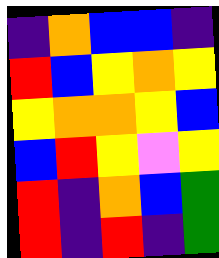[["indigo", "orange", "blue", "blue", "indigo"], ["red", "blue", "yellow", "orange", "yellow"], ["yellow", "orange", "orange", "yellow", "blue"], ["blue", "red", "yellow", "violet", "yellow"], ["red", "indigo", "orange", "blue", "green"], ["red", "indigo", "red", "indigo", "green"]]